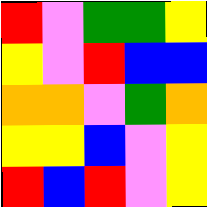[["red", "violet", "green", "green", "yellow"], ["yellow", "violet", "red", "blue", "blue"], ["orange", "orange", "violet", "green", "orange"], ["yellow", "yellow", "blue", "violet", "yellow"], ["red", "blue", "red", "violet", "yellow"]]